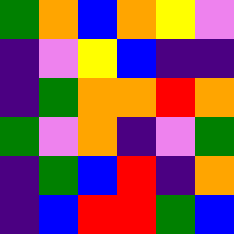[["green", "orange", "blue", "orange", "yellow", "violet"], ["indigo", "violet", "yellow", "blue", "indigo", "indigo"], ["indigo", "green", "orange", "orange", "red", "orange"], ["green", "violet", "orange", "indigo", "violet", "green"], ["indigo", "green", "blue", "red", "indigo", "orange"], ["indigo", "blue", "red", "red", "green", "blue"]]